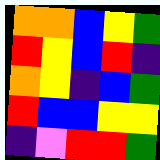[["orange", "orange", "blue", "yellow", "green"], ["red", "yellow", "blue", "red", "indigo"], ["orange", "yellow", "indigo", "blue", "green"], ["red", "blue", "blue", "yellow", "yellow"], ["indigo", "violet", "red", "red", "green"]]